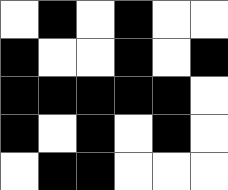[["white", "black", "white", "black", "white", "white"], ["black", "white", "white", "black", "white", "black"], ["black", "black", "black", "black", "black", "white"], ["black", "white", "black", "white", "black", "white"], ["white", "black", "black", "white", "white", "white"]]